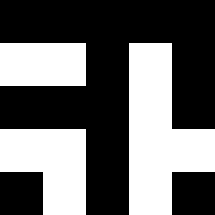[["black", "black", "black", "black", "black"], ["white", "white", "black", "white", "black"], ["black", "black", "black", "white", "black"], ["white", "white", "black", "white", "white"], ["black", "white", "black", "white", "black"]]